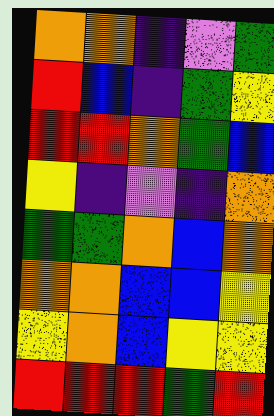[["orange", "orange", "indigo", "violet", "green"], ["red", "blue", "indigo", "green", "yellow"], ["red", "red", "orange", "green", "blue"], ["yellow", "indigo", "violet", "indigo", "orange"], ["green", "green", "orange", "blue", "orange"], ["orange", "orange", "blue", "blue", "yellow"], ["yellow", "orange", "blue", "yellow", "yellow"], ["red", "red", "red", "green", "red"]]